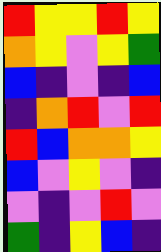[["red", "yellow", "yellow", "red", "yellow"], ["orange", "yellow", "violet", "yellow", "green"], ["blue", "indigo", "violet", "indigo", "blue"], ["indigo", "orange", "red", "violet", "red"], ["red", "blue", "orange", "orange", "yellow"], ["blue", "violet", "yellow", "violet", "indigo"], ["violet", "indigo", "violet", "red", "violet"], ["green", "indigo", "yellow", "blue", "indigo"]]